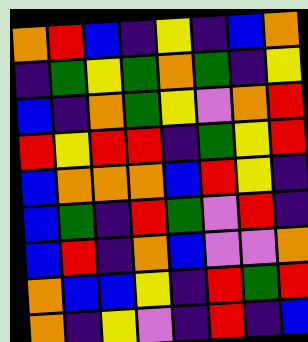[["orange", "red", "blue", "indigo", "yellow", "indigo", "blue", "orange"], ["indigo", "green", "yellow", "green", "orange", "green", "indigo", "yellow"], ["blue", "indigo", "orange", "green", "yellow", "violet", "orange", "red"], ["red", "yellow", "red", "red", "indigo", "green", "yellow", "red"], ["blue", "orange", "orange", "orange", "blue", "red", "yellow", "indigo"], ["blue", "green", "indigo", "red", "green", "violet", "red", "indigo"], ["blue", "red", "indigo", "orange", "blue", "violet", "violet", "orange"], ["orange", "blue", "blue", "yellow", "indigo", "red", "green", "red"], ["orange", "indigo", "yellow", "violet", "indigo", "red", "indigo", "blue"]]